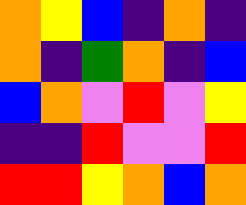[["orange", "yellow", "blue", "indigo", "orange", "indigo"], ["orange", "indigo", "green", "orange", "indigo", "blue"], ["blue", "orange", "violet", "red", "violet", "yellow"], ["indigo", "indigo", "red", "violet", "violet", "red"], ["red", "red", "yellow", "orange", "blue", "orange"]]